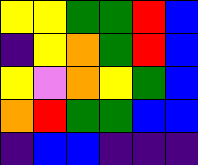[["yellow", "yellow", "green", "green", "red", "blue"], ["indigo", "yellow", "orange", "green", "red", "blue"], ["yellow", "violet", "orange", "yellow", "green", "blue"], ["orange", "red", "green", "green", "blue", "blue"], ["indigo", "blue", "blue", "indigo", "indigo", "indigo"]]